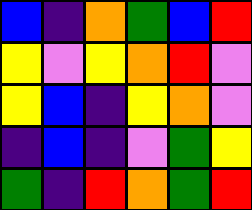[["blue", "indigo", "orange", "green", "blue", "red"], ["yellow", "violet", "yellow", "orange", "red", "violet"], ["yellow", "blue", "indigo", "yellow", "orange", "violet"], ["indigo", "blue", "indigo", "violet", "green", "yellow"], ["green", "indigo", "red", "orange", "green", "red"]]